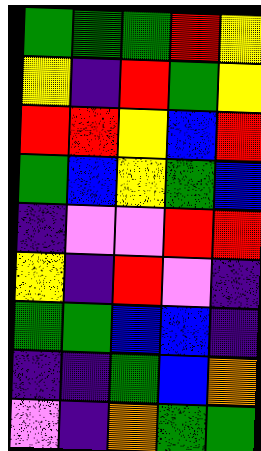[["green", "green", "green", "red", "yellow"], ["yellow", "indigo", "red", "green", "yellow"], ["red", "red", "yellow", "blue", "red"], ["green", "blue", "yellow", "green", "blue"], ["indigo", "violet", "violet", "red", "red"], ["yellow", "indigo", "red", "violet", "indigo"], ["green", "green", "blue", "blue", "indigo"], ["indigo", "indigo", "green", "blue", "orange"], ["violet", "indigo", "orange", "green", "green"]]